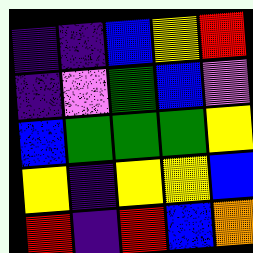[["indigo", "indigo", "blue", "yellow", "red"], ["indigo", "violet", "green", "blue", "violet"], ["blue", "green", "green", "green", "yellow"], ["yellow", "indigo", "yellow", "yellow", "blue"], ["red", "indigo", "red", "blue", "orange"]]